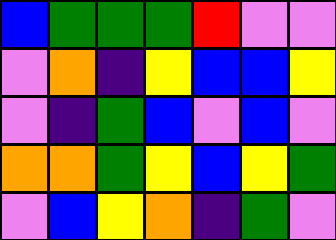[["blue", "green", "green", "green", "red", "violet", "violet"], ["violet", "orange", "indigo", "yellow", "blue", "blue", "yellow"], ["violet", "indigo", "green", "blue", "violet", "blue", "violet"], ["orange", "orange", "green", "yellow", "blue", "yellow", "green"], ["violet", "blue", "yellow", "orange", "indigo", "green", "violet"]]